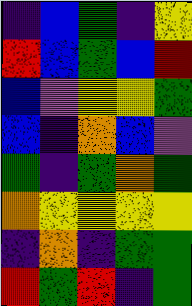[["indigo", "blue", "green", "indigo", "yellow"], ["red", "blue", "green", "blue", "red"], ["blue", "violet", "yellow", "yellow", "green"], ["blue", "indigo", "orange", "blue", "violet"], ["green", "indigo", "green", "orange", "green"], ["orange", "yellow", "yellow", "yellow", "yellow"], ["indigo", "orange", "indigo", "green", "green"], ["red", "green", "red", "indigo", "green"]]